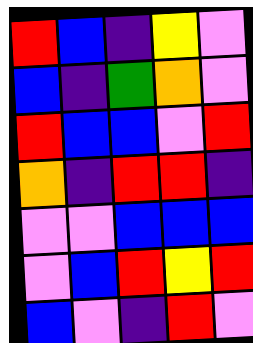[["red", "blue", "indigo", "yellow", "violet"], ["blue", "indigo", "green", "orange", "violet"], ["red", "blue", "blue", "violet", "red"], ["orange", "indigo", "red", "red", "indigo"], ["violet", "violet", "blue", "blue", "blue"], ["violet", "blue", "red", "yellow", "red"], ["blue", "violet", "indigo", "red", "violet"]]